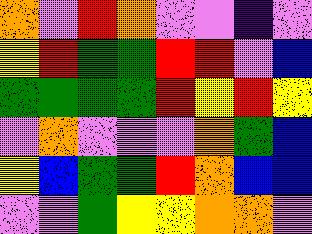[["orange", "violet", "red", "orange", "violet", "violet", "indigo", "violet"], ["yellow", "red", "green", "green", "red", "red", "violet", "blue"], ["green", "green", "green", "green", "red", "yellow", "red", "yellow"], ["violet", "orange", "violet", "violet", "violet", "orange", "green", "blue"], ["yellow", "blue", "green", "green", "red", "orange", "blue", "blue"], ["violet", "violet", "green", "yellow", "yellow", "orange", "orange", "violet"]]